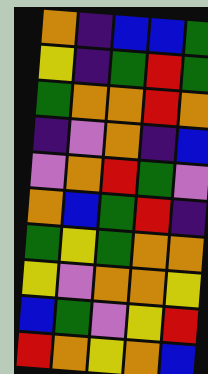[["orange", "indigo", "blue", "blue", "green"], ["yellow", "indigo", "green", "red", "green"], ["green", "orange", "orange", "red", "orange"], ["indigo", "violet", "orange", "indigo", "blue"], ["violet", "orange", "red", "green", "violet"], ["orange", "blue", "green", "red", "indigo"], ["green", "yellow", "green", "orange", "orange"], ["yellow", "violet", "orange", "orange", "yellow"], ["blue", "green", "violet", "yellow", "red"], ["red", "orange", "yellow", "orange", "blue"]]